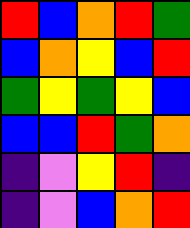[["red", "blue", "orange", "red", "green"], ["blue", "orange", "yellow", "blue", "red"], ["green", "yellow", "green", "yellow", "blue"], ["blue", "blue", "red", "green", "orange"], ["indigo", "violet", "yellow", "red", "indigo"], ["indigo", "violet", "blue", "orange", "red"]]